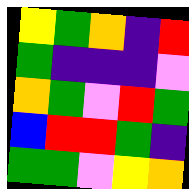[["yellow", "green", "orange", "indigo", "red"], ["green", "indigo", "indigo", "indigo", "violet"], ["orange", "green", "violet", "red", "green"], ["blue", "red", "red", "green", "indigo"], ["green", "green", "violet", "yellow", "orange"]]